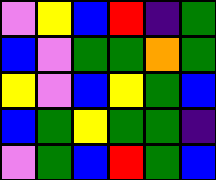[["violet", "yellow", "blue", "red", "indigo", "green"], ["blue", "violet", "green", "green", "orange", "green"], ["yellow", "violet", "blue", "yellow", "green", "blue"], ["blue", "green", "yellow", "green", "green", "indigo"], ["violet", "green", "blue", "red", "green", "blue"]]